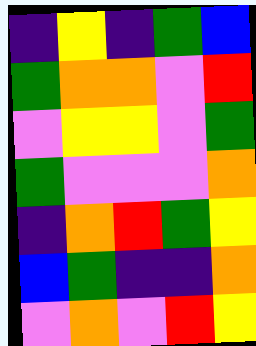[["indigo", "yellow", "indigo", "green", "blue"], ["green", "orange", "orange", "violet", "red"], ["violet", "yellow", "yellow", "violet", "green"], ["green", "violet", "violet", "violet", "orange"], ["indigo", "orange", "red", "green", "yellow"], ["blue", "green", "indigo", "indigo", "orange"], ["violet", "orange", "violet", "red", "yellow"]]